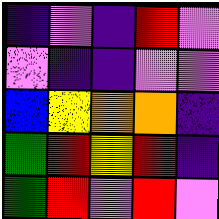[["indigo", "violet", "indigo", "red", "violet"], ["violet", "indigo", "indigo", "violet", "violet"], ["blue", "yellow", "orange", "orange", "indigo"], ["green", "red", "yellow", "red", "indigo"], ["green", "red", "violet", "red", "violet"]]